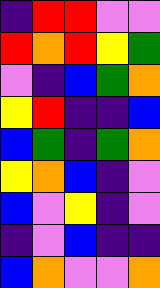[["indigo", "red", "red", "violet", "violet"], ["red", "orange", "red", "yellow", "green"], ["violet", "indigo", "blue", "green", "orange"], ["yellow", "red", "indigo", "indigo", "blue"], ["blue", "green", "indigo", "green", "orange"], ["yellow", "orange", "blue", "indigo", "violet"], ["blue", "violet", "yellow", "indigo", "violet"], ["indigo", "violet", "blue", "indigo", "indigo"], ["blue", "orange", "violet", "violet", "orange"]]